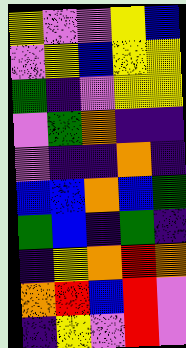[["yellow", "violet", "violet", "yellow", "blue"], ["violet", "yellow", "blue", "yellow", "yellow"], ["green", "indigo", "violet", "yellow", "yellow"], ["violet", "green", "orange", "indigo", "indigo"], ["violet", "indigo", "indigo", "orange", "indigo"], ["blue", "blue", "orange", "blue", "green"], ["green", "blue", "indigo", "green", "indigo"], ["indigo", "yellow", "orange", "red", "orange"], ["orange", "red", "blue", "red", "violet"], ["indigo", "yellow", "violet", "red", "violet"]]